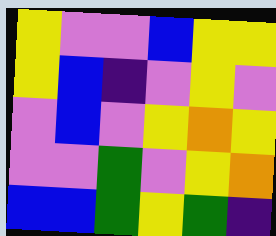[["yellow", "violet", "violet", "blue", "yellow", "yellow"], ["yellow", "blue", "indigo", "violet", "yellow", "violet"], ["violet", "blue", "violet", "yellow", "orange", "yellow"], ["violet", "violet", "green", "violet", "yellow", "orange"], ["blue", "blue", "green", "yellow", "green", "indigo"]]